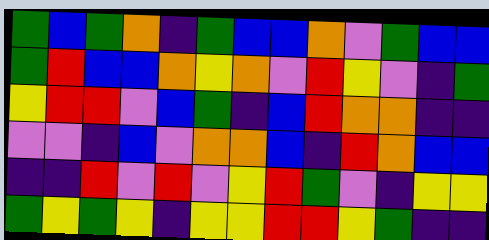[["green", "blue", "green", "orange", "indigo", "green", "blue", "blue", "orange", "violet", "green", "blue", "blue"], ["green", "red", "blue", "blue", "orange", "yellow", "orange", "violet", "red", "yellow", "violet", "indigo", "green"], ["yellow", "red", "red", "violet", "blue", "green", "indigo", "blue", "red", "orange", "orange", "indigo", "indigo"], ["violet", "violet", "indigo", "blue", "violet", "orange", "orange", "blue", "indigo", "red", "orange", "blue", "blue"], ["indigo", "indigo", "red", "violet", "red", "violet", "yellow", "red", "green", "violet", "indigo", "yellow", "yellow"], ["green", "yellow", "green", "yellow", "indigo", "yellow", "yellow", "red", "red", "yellow", "green", "indigo", "indigo"]]